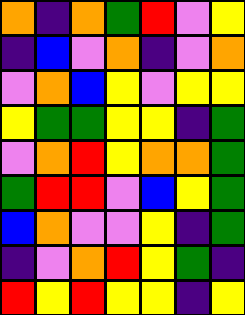[["orange", "indigo", "orange", "green", "red", "violet", "yellow"], ["indigo", "blue", "violet", "orange", "indigo", "violet", "orange"], ["violet", "orange", "blue", "yellow", "violet", "yellow", "yellow"], ["yellow", "green", "green", "yellow", "yellow", "indigo", "green"], ["violet", "orange", "red", "yellow", "orange", "orange", "green"], ["green", "red", "red", "violet", "blue", "yellow", "green"], ["blue", "orange", "violet", "violet", "yellow", "indigo", "green"], ["indigo", "violet", "orange", "red", "yellow", "green", "indigo"], ["red", "yellow", "red", "yellow", "yellow", "indigo", "yellow"]]